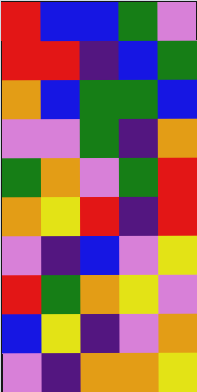[["red", "blue", "blue", "green", "violet"], ["red", "red", "indigo", "blue", "green"], ["orange", "blue", "green", "green", "blue"], ["violet", "violet", "green", "indigo", "orange"], ["green", "orange", "violet", "green", "red"], ["orange", "yellow", "red", "indigo", "red"], ["violet", "indigo", "blue", "violet", "yellow"], ["red", "green", "orange", "yellow", "violet"], ["blue", "yellow", "indigo", "violet", "orange"], ["violet", "indigo", "orange", "orange", "yellow"]]